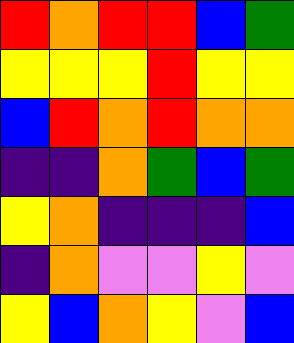[["red", "orange", "red", "red", "blue", "green"], ["yellow", "yellow", "yellow", "red", "yellow", "yellow"], ["blue", "red", "orange", "red", "orange", "orange"], ["indigo", "indigo", "orange", "green", "blue", "green"], ["yellow", "orange", "indigo", "indigo", "indigo", "blue"], ["indigo", "orange", "violet", "violet", "yellow", "violet"], ["yellow", "blue", "orange", "yellow", "violet", "blue"]]